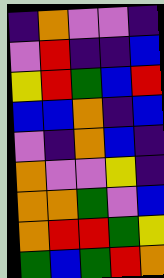[["indigo", "orange", "violet", "violet", "indigo"], ["violet", "red", "indigo", "indigo", "blue"], ["yellow", "red", "green", "blue", "red"], ["blue", "blue", "orange", "indigo", "blue"], ["violet", "indigo", "orange", "blue", "indigo"], ["orange", "violet", "violet", "yellow", "indigo"], ["orange", "orange", "green", "violet", "blue"], ["orange", "red", "red", "green", "yellow"], ["green", "blue", "green", "red", "orange"]]